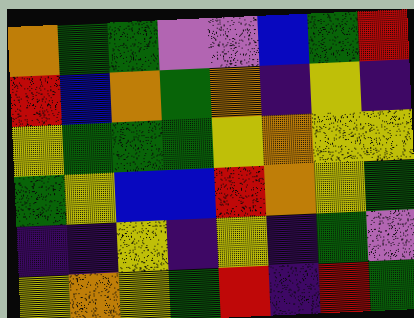[["orange", "green", "green", "violet", "violet", "blue", "green", "red"], ["red", "blue", "orange", "green", "orange", "indigo", "yellow", "indigo"], ["yellow", "green", "green", "green", "yellow", "orange", "yellow", "yellow"], ["green", "yellow", "blue", "blue", "red", "orange", "yellow", "green"], ["indigo", "indigo", "yellow", "indigo", "yellow", "indigo", "green", "violet"], ["yellow", "orange", "yellow", "green", "red", "indigo", "red", "green"]]